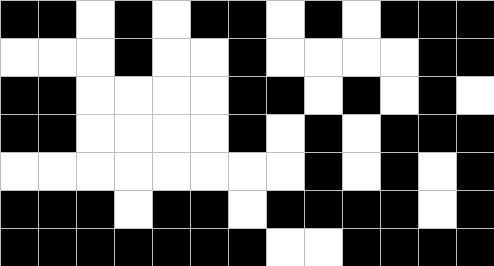[["black", "black", "white", "black", "white", "black", "black", "white", "black", "white", "black", "black", "black"], ["white", "white", "white", "black", "white", "white", "black", "white", "white", "white", "white", "black", "black"], ["black", "black", "white", "white", "white", "white", "black", "black", "white", "black", "white", "black", "white"], ["black", "black", "white", "white", "white", "white", "black", "white", "black", "white", "black", "black", "black"], ["white", "white", "white", "white", "white", "white", "white", "white", "black", "white", "black", "white", "black"], ["black", "black", "black", "white", "black", "black", "white", "black", "black", "black", "black", "white", "black"], ["black", "black", "black", "black", "black", "black", "black", "white", "white", "black", "black", "black", "black"]]